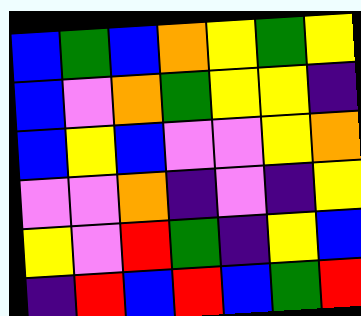[["blue", "green", "blue", "orange", "yellow", "green", "yellow"], ["blue", "violet", "orange", "green", "yellow", "yellow", "indigo"], ["blue", "yellow", "blue", "violet", "violet", "yellow", "orange"], ["violet", "violet", "orange", "indigo", "violet", "indigo", "yellow"], ["yellow", "violet", "red", "green", "indigo", "yellow", "blue"], ["indigo", "red", "blue", "red", "blue", "green", "red"]]